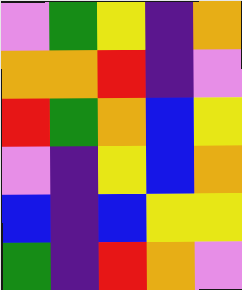[["violet", "green", "yellow", "indigo", "orange"], ["orange", "orange", "red", "indigo", "violet"], ["red", "green", "orange", "blue", "yellow"], ["violet", "indigo", "yellow", "blue", "orange"], ["blue", "indigo", "blue", "yellow", "yellow"], ["green", "indigo", "red", "orange", "violet"]]